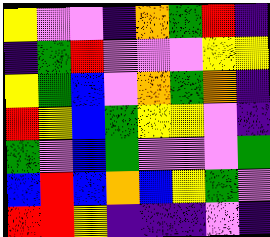[["yellow", "violet", "violet", "indigo", "orange", "green", "red", "indigo"], ["indigo", "green", "red", "violet", "violet", "violet", "yellow", "yellow"], ["yellow", "green", "blue", "violet", "orange", "green", "orange", "indigo"], ["red", "yellow", "blue", "green", "yellow", "yellow", "violet", "indigo"], ["green", "violet", "blue", "green", "violet", "violet", "violet", "green"], ["blue", "red", "blue", "orange", "blue", "yellow", "green", "violet"], ["red", "red", "yellow", "indigo", "indigo", "indigo", "violet", "indigo"]]